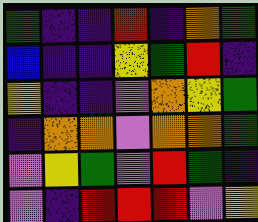[["green", "indigo", "indigo", "red", "indigo", "orange", "green"], ["blue", "indigo", "indigo", "yellow", "green", "red", "indigo"], ["yellow", "indigo", "indigo", "violet", "orange", "yellow", "green"], ["indigo", "orange", "orange", "violet", "orange", "orange", "green"], ["violet", "yellow", "green", "violet", "red", "green", "indigo"], ["violet", "indigo", "red", "red", "red", "violet", "yellow"]]